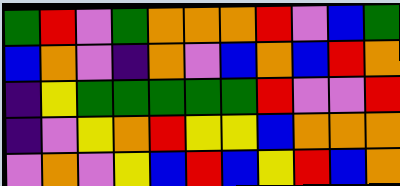[["green", "red", "violet", "green", "orange", "orange", "orange", "red", "violet", "blue", "green"], ["blue", "orange", "violet", "indigo", "orange", "violet", "blue", "orange", "blue", "red", "orange"], ["indigo", "yellow", "green", "green", "green", "green", "green", "red", "violet", "violet", "red"], ["indigo", "violet", "yellow", "orange", "red", "yellow", "yellow", "blue", "orange", "orange", "orange"], ["violet", "orange", "violet", "yellow", "blue", "red", "blue", "yellow", "red", "blue", "orange"]]